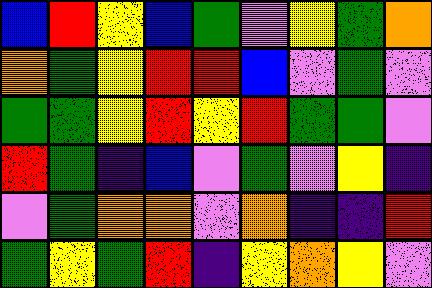[["blue", "red", "yellow", "blue", "green", "violet", "yellow", "green", "orange"], ["orange", "green", "yellow", "red", "red", "blue", "violet", "green", "violet"], ["green", "green", "yellow", "red", "yellow", "red", "green", "green", "violet"], ["red", "green", "indigo", "blue", "violet", "green", "violet", "yellow", "indigo"], ["violet", "green", "orange", "orange", "violet", "orange", "indigo", "indigo", "red"], ["green", "yellow", "green", "red", "indigo", "yellow", "orange", "yellow", "violet"]]